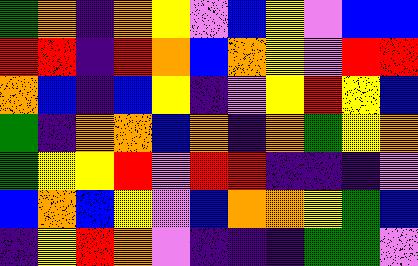[["green", "orange", "indigo", "orange", "yellow", "violet", "blue", "yellow", "violet", "blue", "blue"], ["red", "red", "indigo", "red", "orange", "blue", "orange", "yellow", "violet", "red", "red"], ["orange", "blue", "indigo", "blue", "yellow", "indigo", "violet", "yellow", "red", "yellow", "blue"], ["green", "indigo", "orange", "orange", "blue", "orange", "indigo", "orange", "green", "yellow", "orange"], ["green", "yellow", "yellow", "red", "violet", "red", "red", "indigo", "indigo", "indigo", "violet"], ["blue", "orange", "blue", "yellow", "violet", "blue", "orange", "orange", "yellow", "green", "blue"], ["indigo", "yellow", "red", "orange", "violet", "indigo", "indigo", "indigo", "green", "green", "violet"]]